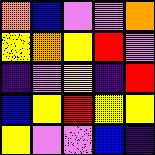[["orange", "blue", "violet", "violet", "orange"], ["yellow", "orange", "yellow", "red", "violet"], ["indigo", "violet", "yellow", "indigo", "red"], ["blue", "yellow", "red", "yellow", "yellow"], ["yellow", "violet", "violet", "blue", "indigo"]]